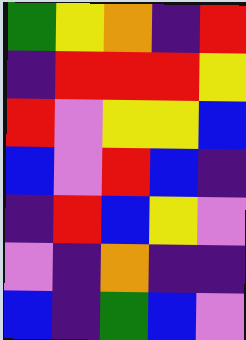[["green", "yellow", "orange", "indigo", "red"], ["indigo", "red", "red", "red", "yellow"], ["red", "violet", "yellow", "yellow", "blue"], ["blue", "violet", "red", "blue", "indigo"], ["indigo", "red", "blue", "yellow", "violet"], ["violet", "indigo", "orange", "indigo", "indigo"], ["blue", "indigo", "green", "blue", "violet"]]